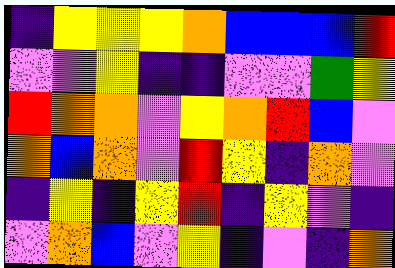[["indigo", "yellow", "yellow", "yellow", "orange", "blue", "blue", "blue", "red"], ["violet", "violet", "yellow", "indigo", "indigo", "violet", "violet", "green", "yellow"], ["red", "orange", "orange", "violet", "yellow", "orange", "red", "blue", "violet"], ["orange", "blue", "orange", "violet", "red", "yellow", "indigo", "orange", "violet"], ["indigo", "yellow", "indigo", "yellow", "red", "indigo", "yellow", "violet", "indigo"], ["violet", "orange", "blue", "violet", "yellow", "indigo", "violet", "indigo", "orange"]]